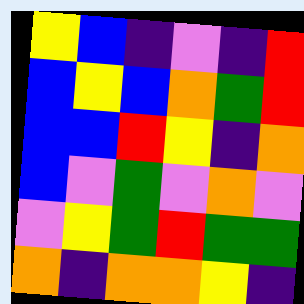[["yellow", "blue", "indigo", "violet", "indigo", "red"], ["blue", "yellow", "blue", "orange", "green", "red"], ["blue", "blue", "red", "yellow", "indigo", "orange"], ["blue", "violet", "green", "violet", "orange", "violet"], ["violet", "yellow", "green", "red", "green", "green"], ["orange", "indigo", "orange", "orange", "yellow", "indigo"]]